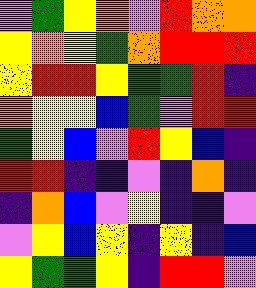[["violet", "green", "yellow", "orange", "violet", "red", "orange", "orange"], ["yellow", "orange", "yellow", "green", "orange", "red", "red", "red"], ["yellow", "red", "red", "yellow", "green", "green", "red", "indigo"], ["orange", "yellow", "yellow", "blue", "green", "violet", "red", "red"], ["green", "yellow", "blue", "violet", "red", "yellow", "blue", "indigo"], ["red", "red", "indigo", "indigo", "violet", "indigo", "orange", "indigo"], ["indigo", "orange", "blue", "violet", "yellow", "indigo", "indigo", "violet"], ["violet", "yellow", "blue", "yellow", "indigo", "yellow", "indigo", "blue"], ["yellow", "green", "green", "yellow", "indigo", "red", "red", "violet"]]